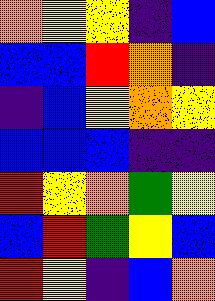[["orange", "yellow", "yellow", "indigo", "blue"], ["blue", "blue", "red", "orange", "indigo"], ["indigo", "blue", "yellow", "orange", "yellow"], ["blue", "blue", "blue", "indigo", "indigo"], ["red", "yellow", "orange", "green", "yellow"], ["blue", "red", "green", "yellow", "blue"], ["red", "yellow", "indigo", "blue", "orange"]]